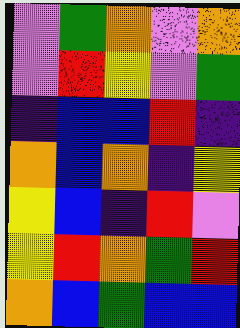[["violet", "green", "orange", "violet", "orange"], ["violet", "red", "yellow", "violet", "green"], ["indigo", "blue", "blue", "red", "indigo"], ["orange", "blue", "orange", "indigo", "yellow"], ["yellow", "blue", "indigo", "red", "violet"], ["yellow", "red", "orange", "green", "red"], ["orange", "blue", "green", "blue", "blue"]]